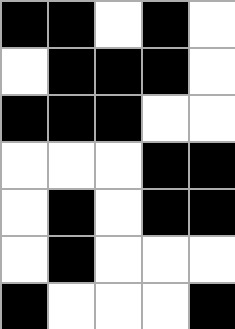[["black", "black", "white", "black", "white"], ["white", "black", "black", "black", "white"], ["black", "black", "black", "white", "white"], ["white", "white", "white", "black", "black"], ["white", "black", "white", "black", "black"], ["white", "black", "white", "white", "white"], ["black", "white", "white", "white", "black"]]